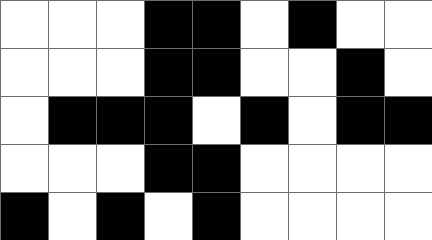[["white", "white", "white", "black", "black", "white", "black", "white", "white"], ["white", "white", "white", "black", "black", "white", "white", "black", "white"], ["white", "black", "black", "black", "white", "black", "white", "black", "black"], ["white", "white", "white", "black", "black", "white", "white", "white", "white"], ["black", "white", "black", "white", "black", "white", "white", "white", "white"]]